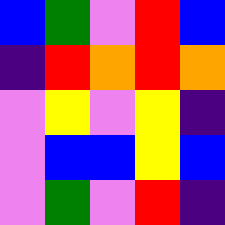[["blue", "green", "violet", "red", "blue"], ["indigo", "red", "orange", "red", "orange"], ["violet", "yellow", "violet", "yellow", "indigo"], ["violet", "blue", "blue", "yellow", "blue"], ["violet", "green", "violet", "red", "indigo"]]